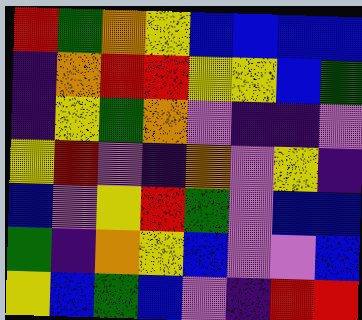[["red", "green", "orange", "yellow", "blue", "blue", "blue", "blue"], ["indigo", "orange", "red", "red", "yellow", "yellow", "blue", "green"], ["indigo", "yellow", "green", "orange", "violet", "indigo", "indigo", "violet"], ["yellow", "red", "violet", "indigo", "orange", "violet", "yellow", "indigo"], ["blue", "violet", "yellow", "red", "green", "violet", "blue", "blue"], ["green", "indigo", "orange", "yellow", "blue", "violet", "violet", "blue"], ["yellow", "blue", "green", "blue", "violet", "indigo", "red", "red"]]